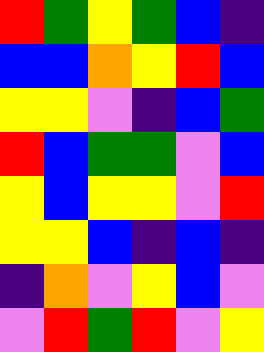[["red", "green", "yellow", "green", "blue", "indigo"], ["blue", "blue", "orange", "yellow", "red", "blue"], ["yellow", "yellow", "violet", "indigo", "blue", "green"], ["red", "blue", "green", "green", "violet", "blue"], ["yellow", "blue", "yellow", "yellow", "violet", "red"], ["yellow", "yellow", "blue", "indigo", "blue", "indigo"], ["indigo", "orange", "violet", "yellow", "blue", "violet"], ["violet", "red", "green", "red", "violet", "yellow"]]